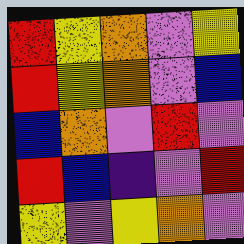[["red", "yellow", "orange", "violet", "yellow"], ["red", "yellow", "orange", "violet", "blue"], ["blue", "orange", "violet", "red", "violet"], ["red", "blue", "indigo", "violet", "red"], ["yellow", "violet", "yellow", "orange", "violet"]]